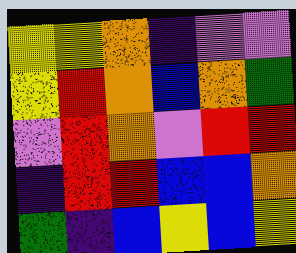[["yellow", "yellow", "orange", "indigo", "violet", "violet"], ["yellow", "red", "orange", "blue", "orange", "green"], ["violet", "red", "orange", "violet", "red", "red"], ["indigo", "red", "red", "blue", "blue", "orange"], ["green", "indigo", "blue", "yellow", "blue", "yellow"]]